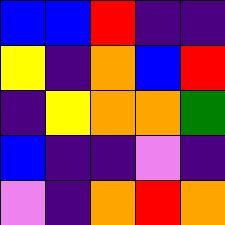[["blue", "blue", "red", "indigo", "indigo"], ["yellow", "indigo", "orange", "blue", "red"], ["indigo", "yellow", "orange", "orange", "green"], ["blue", "indigo", "indigo", "violet", "indigo"], ["violet", "indigo", "orange", "red", "orange"]]